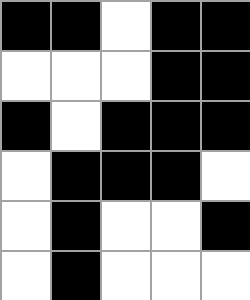[["black", "black", "white", "black", "black"], ["white", "white", "white", "black", "black"], ["black", "white", "black", "black", "black"], ["white", "black", "black", "black", "white"], ["white", "black", "white", "white", "black"], ["white", "black", "white", "white", "white"]]